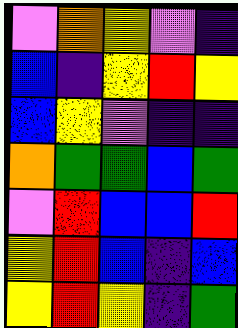[["violet", "orange", "yellow", "violet", "indigo"], ["blue", "indigo", "yellow", "red", "yellow"], ["blue", "yellow", "violet", "indigo", "indigo"], ["orange", "green", "green", "blue", "green"], ["violet", "red", "blue", "blue", "red"], ["yellow", "red", "blue", "indigo", "blue"], ["yellow", "red", "yellow", "indigo", "green"]]